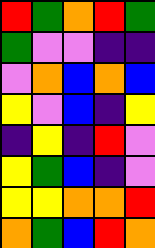[["red", "green", "orange", "red", "green"], ["green", "violet", "violet", "indigo", "indigo"], ["violet", "orange", "blue", "orange", "blue"], ["yellow", "violet", "blue", "indigo", "yellow"], ["indigo", "yellow", "indigo", "red", "violet"], ["yellow", "green", "blue", "indigo", "violet"], ["yellow", "yellow", "orange", "orange", "red"], ["orange", "green", "blue", "red", "orange"]]